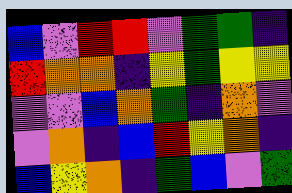[["blue", "violet", "red", "red", "violet", "green", "green", "indigo"], ["red", "orange", "orange", "indigo", "yellow", "green", "yellow", "yellow"], ["violet", "violet", "blue", "orange", "green", "indigo", "orange", "violet"], ["violet", "orange", "indigo", "blue", "red", "yellow", "orange", "indigo"], ["blue", "yellow", "orange", "indigo", "green", "blue", "violet", "green"]]